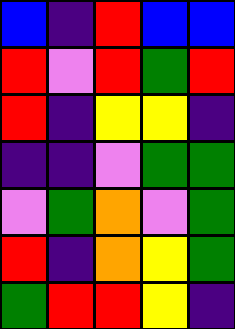[["blue", "indigo", "red", "blue", "blue"], ["red", "violet", "red", "green", "red"], ["red", "indigo", "yellow", "yellow", "indigo"], ["indigo", "indigo", "violet", "green", "green"], ["violet", "green", "orange", "violet", "green"], ["red", "indigo", "orange", "yellow", "green"], ["green", "red", "red", "yellow", "indigo"]]